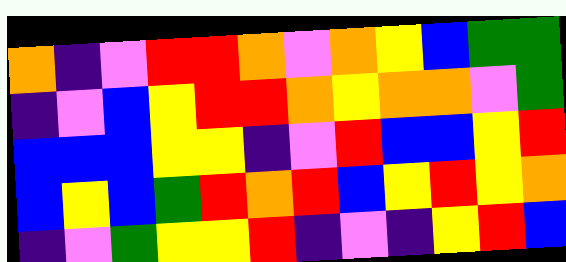[["orange", "indigo", "violet", "red", "red", "orange", "violet", "orange", "yellow", "blue", "green", "green"], ["indigo", "violet", "blue", "yellow", "red", "red", "orange", "yellow", "orange", "orange", "violet", "green"], ["blue", "blue", "blue", "yellow", "yellow", "indigo", "violet", "red", "blue", "blue", "yellow", "red"], ["blue", "yellow", "blue", "green", "red", "orange", "red", "blue", "yellow", "red", "yellow", "orange"], ["indigo", "violet", "green", "yellow", "yellow", "red", "indigo", "violet", "indigo", "yellow", "red", "blue"]]